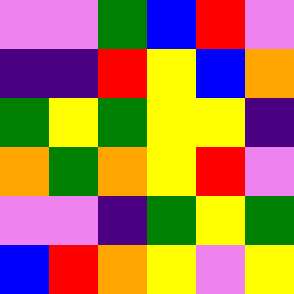[["violet", "violet", "green", "blue", "red", "violet"], ["indigo", "indigo", "red", "yellow", "blue", "orange"], ["green", "yellow", "green", "yellow", "yellow", "indigo"], ["orange", "green", "orange", "yellow", "red", "violet"], ["violet", "violet", "indigo", "green", "yellow", "green"], ["blue", "red", "orange", "yellow", "violet", "yellow"]]